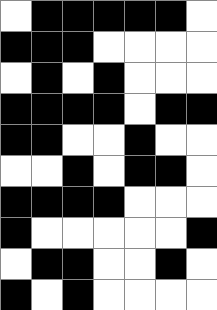[["white", "black", "black", "black", "black", "black", "white"], ["black", "black", "black", "white", "white", "white", "white"], ["white", "black", "white", "black", "white", "white", "white"], ["black", "black", "black", "black", "white", "black", "black"], ["black", "black", "white", "white", "black", "white", "white"], ["white", "white", "black", "white", "black", "black", "white"], ["black", "black", "black", "black", "white", "white", "white"], ["black", "white", "white", "white", "white", "white", "black"], ["white", "black", "black", "white", "white", "black", "white"], ["black", "white", "black", "white", "white", "white", "white"]]